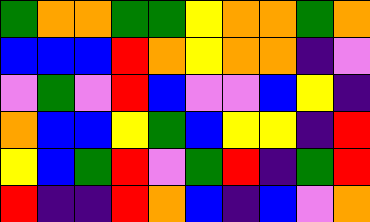[["green", "orange", "orange", "green", "green", "yellow", "orange", "orange", "green", "orange"], ["blue", "blue", "blue", "red", "orange", "yellow", "orange", "orange", "indigo", "violet"], ["violet", "green", "violet", "red", "blue", "violet", "violet", "blue", "yellow", "indigo"], ["orange", "blue", "blue", "yellow", "green", "blue", "yellow", "yellow", "indigo", "red"], ["yellow", "blue", "green", "red", "violet", "green", "red", "indigo", "green", "red"], ["red", "indigo", "indigo", "red", "orange", "blue", "indigo", "blue", "violet", "orange"]]